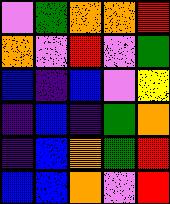[["violet", "green", "orange", "orange", "red"], ["orange", "violet", "red", "violet", "green"], ["blue", "indigo", "blue", "violet", "yellow"], ["indigo", "blue", "indigo", "green", "orange"], ["indigo", "blue", "orange", "green", "red"], ["blue", "blue", "orange", "violet", "red"]]